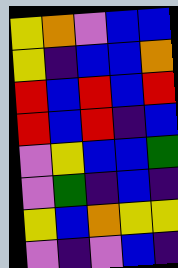[["yellow", "orange", "violet", "blue", "blue"], ["yellow", "indigo", "blue", "blue", "orange"], ["red", "blue", "red", "blue", "red"], ["red", "blue", "red", "indigo", "blue"], ["violet", "yellow", "blue", "blue", "green"], ["violet", "green", "indigo", "blue", "indigo"], ["yellow", "blue", "orange", "yellow", "yellow"], ["violet", "indigo", "violet", "blue", "indigo"]]